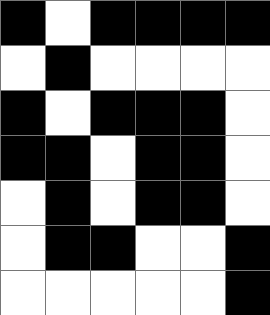[["black", "white", "black", "black", "black", "black"], ["white", "black", "white", "white", "white", "white"], ["black", "white", "black", "black", "black", "white"], ["black", "black", "white", "black", "black", "white"], ["white", "black", "white", "black", "black", "white"], ["white", "black", "black", "white", "white", "black"], ["white", "white", "white", "white", "white", "black"]]